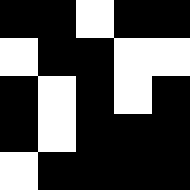[["black", "black", "white", "black", "black"], ["white", "black", "black", "white", "white"], ["black", "white", "black", "white", "black"], ["black", "white", "black", "black", "black"], ["white", "black", "black", "black", "black"]]